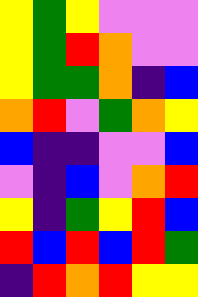[["yellow", "green", "yellow", "violet", "violet", "violet"], ["yellow", "green", "red", "orange", "violet", "violet"], ["yellow", "green", "green", "orange", "indigo", "blue"], ["orange", "red", "violet", "green", "orange", "yellow"], ["blue", "indigo", "indigo", "violet", "violet", "blue"], ["violet", "indigo", "blue", "violet", "orange", "red"], ["yellow", "indigo", "green", "yellow", "red", "blue"], ["red", "blue", "red", "blue", "red", "green"], ["indigo", "red", "orange", "red", "yellow", "yellow"]]